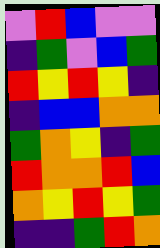[["violet", "red", "blue", "violet", "violet"], ["indigo", "green", "violet", "blue", "green"], ["red", "yellow", "red", "yellow", "indigo"], ["indigo", "blue", "blue", "orange", "orange"], ["green", "orange", "yellow", "indigo", "green"], ["red", "orange", "orange", "red", "blue"], ["orange", "yellow", "red", "yellow", "green"], ["indigo", "indigo", "green", "red", "orange"]]